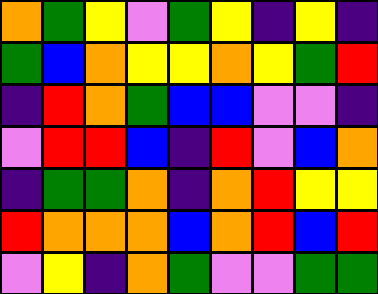[["orange", "green", "yellow", "violet", "green", "yellow", "indigo", "yellow", "indigo"], ["green", "blue", "orange", "yellow", "yellow", "orange", "yellow", "green", "red"], ["indigo", "red", "orange", "green", "blue", "blue", "violet", "violet", "indigo"], ["violet", "red", "red", "blue", "indigo", "red", "violet", "blue", "orange"], ["indigo", "green", "green", "orange", "indigo", "orange", "red", "yellow", "yellow"], ["red", "orange", "orange", "orange", "blue", "orange", "red", "blue", "red"], ["violet", "yellow", "indigo", "orange", "green", "violet", "violet", "green", "green"]]